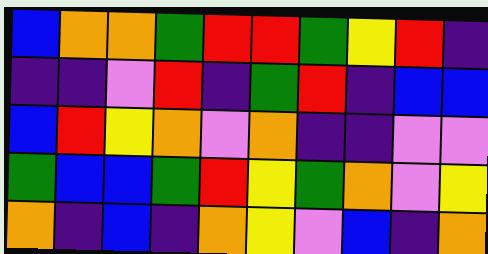[["blue", "orange", "orange", "green", "red", "red", "green", "yellow", "red", "indigo"], ["indigo", "indigo", "violet", "red", "indigo", "green", "red", "indigo", "blue", "blue"], ["blue", "red", "yellow", "orange", "violet", "orange", "indigo", "indigo", "violet", "violet"], ["green", "blue", "blue", "green", "red", "yellow", "green", "orange", "violet", "yellow"], ["orange", "indigo", "blue", "indigo", "orange", "yellow", "violet", "blue", "indigo", "orange"]]